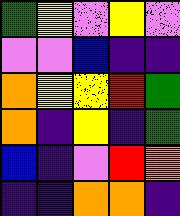[["green", "yellow", "violet", "yellow", "violet"], ["violet", "violet", "blue", "indigo", "indigo"], ["orange", "yellow", "yellow", "red", "green"], ["orange", "indigo", "yellow", "indigo", "green"], ["blue", "indigo", "violet", "red", "orange"], ["indigo", "indigo", "orange", "orange", "indigo"]]